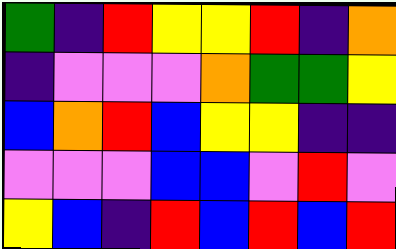[["green", "indigo", "red", "yellow", "yellow", "red", "indigo", "orange"], ["indigo", "violet", "violet", "violet", "orange", "green", "green", "yellow"], ["blue", "orange", "red", "blue", "yellow", "yellow", "indigo", "indigo"], ["violet", "violet", "violet", "blue", "blue", "violet", "red", "violet"], ["yellow", "blue", "indigo", "red", "blue", "red", "blue", "red"]]